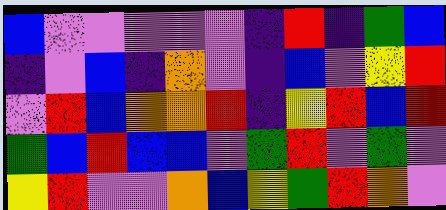[["blue", "violet", "violet", "violet", "violet", "violet", "indigo", "red", "indigo", "green", "blue"], ["indigo", "violet", "blue", "indigo", "orange", "violet", "indigo", "blue", "violet", "yellow", "red"], ["violet", "red", "blue", "orange", "orange", "red", "indigo", "yellow", "red", "blue", "red"], ["green", "blue", "red", "blue", "blue", "violet", "green", "red", "violet", "green", "violet"], ["yellow", "red", "violet", "violet", "orange", "blue", "yellow", "green", "red", "orange", "violet"]]